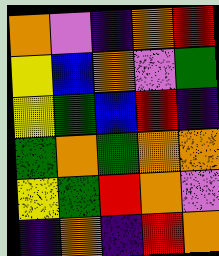[["orange", "violet", "indigo", "orange", "red"], ["yellow", "blue", "orange", "violet", "green"], ["yellow", "green", "blue", "red", "indigo"], ["green", "orange", "green", "orange", "orange"], ["yellow", "green", "red", "orange", "violet"], ["indigo", "orange", "indigo", "red", "orange"]]